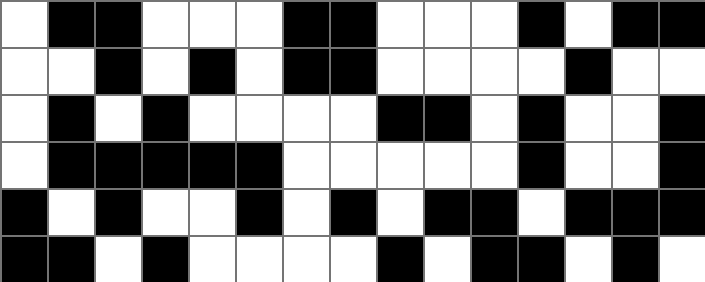[["white", "black", "black", "white", "white", "white", "black", "black", "white", "white", "white", "black", "white", "black", "black"], ["white", "white", "black", "white", "black", "white", "black", "black", "white", "white", "white", "white", "black", "white", "white"], ["white", "black", "white", "black", "white", "white", "white", "white", "black", "black", "white", "black", "white", "white", "black"], ["white", "black", "black", "black", "black", "black", "white", "white", "white", "white", "white", "black", "white", "white", "black"], ["black", "white", "black", "white", "white", "black", "white", "black", "white", "black", "black", "white", "black", "black", "black"], ["black", "black", "white", "black", "white", "white", "white", "white", "black", "white", "black", "black", "white", "black", "white"]]